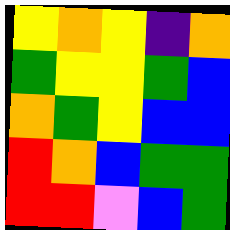[["yellow", "orange", "yellow", "indigo", "orange"], ["green", "yellow", "yellow", "green", "blue"], ["orange", "green", "yellow", "blue", "blue"], ["red", "orange", "blue", "green", "green"], ["red", "red", "violet", "blue", "green"]]